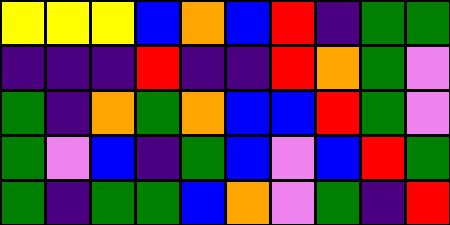[["yellow", "yellow", "yellow", "blue", "orange", "blue", "red", "indigo", "green", "green"], ["indigo", "indigo", "indigo", "red", "indigo", "indigo", "red", "orange", "green", "violet"], ["green", "indigo", "orange", "green", "orange", "blue", "blue", "red", "green", "violet"], ["green", "violet", "blue", "indigo", "green", "blue", "violet", "blue", "red", "green"], ["green", "indigo", "green", "green", "blue", "orange", "violet", "green", "indigo", "red"]]